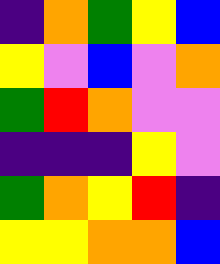[["indigo", "orange", "green", "yellow", "blue"], ["yellow", "violet", "blue", "violet", "orange"], ["green", "red", "orange", "violet", "violet"], ["indigo", "indigo", "indigo", "yellow", "violet"], ["green", "orange", "yellow", "red", "indigo"], ["yellow", "yellow", "orange", "orange", "blue"]]